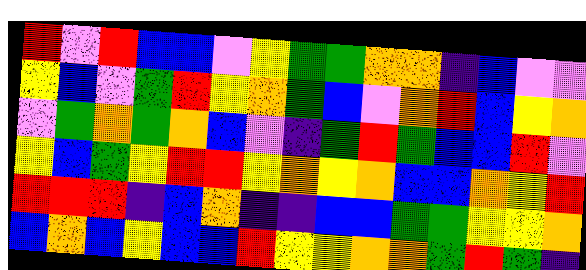[["red", "violet", "red", "blue", "blue", "violet", "yellow", "green", "green", "orange", "orange", "indigo", "blue", "violet", "violet"], ["yellow", "blue", "violet", "green", "red", "yellow", "orange", "green", "blue", "violet", "orange", "red", "blue", "yellow", "orange"], ["violet", "green", "orange", "green", "orange", "blue", "violet", "indigo", "green", "red", "green", "blue", "blue", "red", "violet"], ["yellow", "blue", "green", "yellow", "red", "red", "yellow", "orange", "yellow", "orange", "blue", "blue", "orange", "yellow", "red"], ["red", "red", "red", "indigo", "blue", "orange", "indigo", "indigo", "blue", "blue", "green", "green", "yellow", "yellow", "orange"], ["blue", "orange", "blue", "yellow", "blue", "blue", "red", "yellow", "yellow", "orange", "orange", "green", "red", "green", "indigo"]]